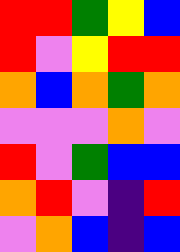[["red", "red", "green", "yellow", "blue"], ["red", "violet", "yellow", "red", "red"], ["orange", "blue", "orange", "green", "orange"], ["violet", "violet", "violet", "orange", "violet"], ["red", "violet", "green", "blue", "blue"], ["orange", "red", "violet", "indigo", "red"], ["violet", "orange", "blue", "indigo", "blue"]]